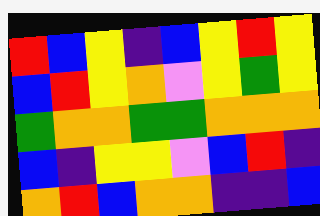[["red", "blue", "yellow", "indigo", "blue", "yellow", "red", "yellow"], ["blue", "red", "yellow", "orange", "violet", "yellow", "green", "yellow"], ["green", "orange", "orange", "green", "green", "orange", "orange", "orange"], ["blue", "indigo", "yellow", "yellow", "violet", "blue", "red", "indigo"], ["orange", "red", "blue", "orange", "orange", "indigo", "indigo", "blue"]]